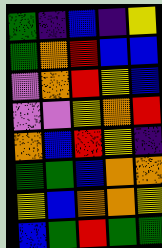[["green", "indigo", "blue", "indigo", "yellow"], ["green", "orange", "red", "blue", "blue"], ["violet", "orange", "red", "yellow", "blue"], ["violet", "violet", "yellow", "orange", "red"], ["orange", "blue", "red", "yellow", "indigo"], ["green", "green", "blue", "orange", "orange"], ["yellow", "blue", "orange", "orange", "yellow"], ["blue", "green", "red", "green", "green"]]